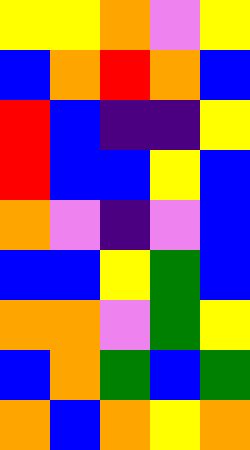[["yellow", "yellow", "orange", "violet", "yellow"], ["blue", "orange", "red", "orange", "blue"], ["red", "blue", "indigo", "indigo", "yellow"], ["red", "blue", "blue", "yellow", "blue"], ["orange", "violet", "indigo", "violet", "blue"], ["blue", "blue", "yellow", "green", "blue"], ["orange", "orange", "violet", "green", "yellow"], ["blue", "orange", "green", "blue", "green"], ["orange", "blue", "orange", "yellow", "orange"]]